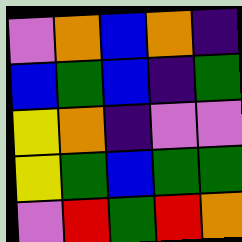[["violet", "orange", "blue", "orange", "indigo"], ["blue", "green", "blue", "indigo", "green"], ["yellow", "orange", "indigo", "violet", "violet"], ["yellow", "green", "blue", "green", "green"], ["violet", "red", "green", "red", "orange"]]